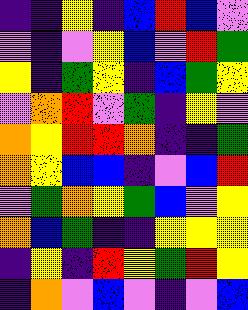[["indigo", "indigo", "yellow", "indigo", "blue", "red", "blue", "violet"], ["violet", "indigo", "violet", "yellow", "blue", "violet", "red", "green"], ["yellow", "indigo", "green", "yellow", "indigo", "blue", "green", "yellow"], ["violet", "orange", "red", "violet", "green", "indigo", "yellow", "violet"], ["orange", "yellow", "red", "red", "orange", "indigo", "indigo", "green"], ["orange", "yellow", "blue", "blue", "indigo", "violet", "blue", "red"], ["violet", "green", "orange", "yellow", "green", "blue", "violet", "yellow"], ["orange", "blue", "green", "indigo", "indigo", "yellow", "yellow", "yellow"], ["indigo", "yellow", "indigo", "red", "yellow", "green", "red", "yellow"], ["indigo", "orange", "violet", "blue", "violet", "indigo", "violet", "blue"]]